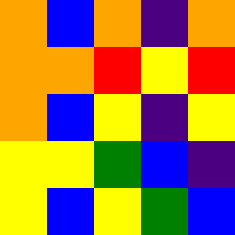[["orange", "blue", "orange", "indigo", "orange"], ["orange", "orange", "red", "yellow", "red"], ["orange", "blue", "yellow", "indigo", "yellow"], ["yellow", "yellow", "green", "blue", "indigo"], ["yellow", "blue", "yellow", "green", "blue"]]